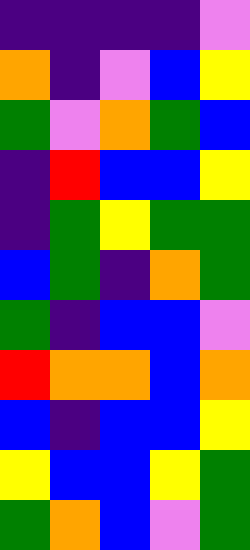[["indigo", "indigo", "indigo", "indigo", "violet"], ["orange", "indigo", "violet", "blue", "yellow"], ["green", "violet", "orange", "green", "blue"], ["indigo", "red", "blue", "blue", "yellow"], ["indigo", "green", "yellow", "green", "green"], ["blue", "green", "indigo", "orange", "green"], ["green", "indigo", "blue", "blue", "violet"], ["red", "orange", "orange", "blue", "orange"], ["blue", "indigo", "blue", "blue", "yellow"], ["yellow", "blue", "blue", "yellow", "green"], ["green", "orange", "blue", "violet", "green"]]